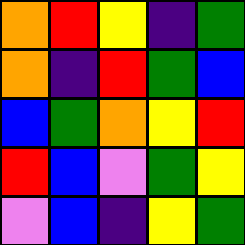[["orange", "red", "yellow", "indigo", "green"], ["orange", "indigo", "red", "green", "blue"], ["blue", "green", "orange", "yellow", "red"], ["red", "blue", "violet", "green", "yellow"], ["violet", "blue", "indigo", "yellow", "green"]]